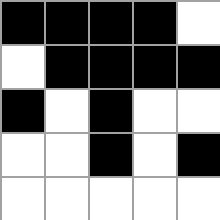[["black", "black", "black", "black", "white"], ["white", "black", "black", "black", "black"], ["black", "white", "black", "white", "white"], ["white", "white", "black", "white", "black"], ["white", "white", "white", "white", "white"]]